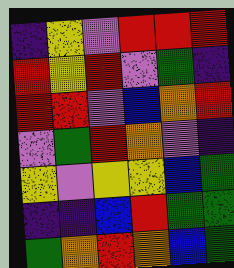[["indigo", "yellow", "violet", "red", "red", "red"], ["red", "yellow", "red", "violet", "green", "indigo"], ["red", "red", "violet", "blue", "orange", "red"], ["violet", "green", "red", "orange", "violet", "indigo"], ["yellow", "violet", "yellow", "yellow", "blue", "green"], ["indigo", "indigo", "blue", "red", "green", "green"], ["green", "orange", "red", "orange", "blue", "green"]]